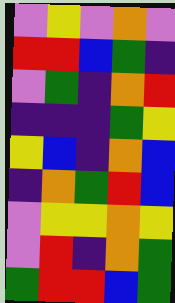[["violet", "yellow", "violet", "orange", "violet"], ["red", "red", "blue", "green", "indigo"], ["violet", "green", "indigo", "orange", "red"], ["indigo", "indigo", "indigo", "green", "yellow"], ["yellow", "blue", "indigo", "orange", "blue"], ["indigo", "orange", "green", "red", "blue"], ["violet", "yellow", "yellow", "orange", "yellow"], ["violet", "red", "indigo", "orange", "green"], ["green", "red", "red", "blue", "green"]]